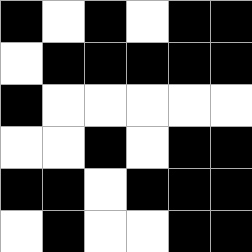[["black", "white", "black", "white", "black", "black"], ["white", "black", "black", "black", "black", "black"], ["black", "white", "white", "white", "white", "white"], ["white", "white", "black", "white", "black", "black"], ["black", "black", "white", "black", "black", "black"], ["white", "black", "white", "white", "black", "black"]]